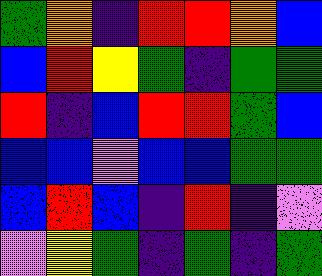[["green", "orange", "indigo", "red", "red", "orange", "blue"], ["blue", "red", "yellow", "green", "indigo", "green", "green"], ["red", "indigo", "blue", "red", "red", "green", "blue"], ["blue", "blue", "violet", "blue", "blue", "green", "green"], ["blue", "red", "blue", "indigo", "red", "indigo", "violet"], ["violet", "yellow", "green", "indigo", "green", "indigo", "green"]]